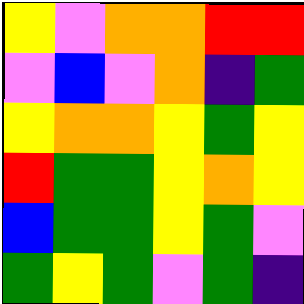[["yellow", "violet", "orange", "orange", "red", "red"], ["violet", "blue", "violet", "orange", "indigo", "green"], ["yellow", "orange", "orange", "yellow", "green", "yellow"], ["red", "green", "green", "yellow", "orange", "yellow"], ["blue", "green", "green", "yellow", "green", "violet"], ["green", "yellow", "green", "violet", "green", "indigo"]]